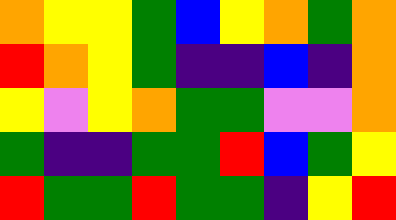[["orange", "yellow", "yellow", "green", "blue", "yellow", "orange", "green", "orange"], ["red", "orange", "yellow", "green", "indigo", "indigo", "blue", "indigo", "orange"], ["yellow", "violet", "yellow", "orange", "green", "green", "violet", "violet", "orange"], ["green", "indigo", "indigo", "green", "green", "red", "blue", "green", "yellow"], ["red", "green", "green", "red", "green", "green", "indigo", "yellow", "red"]]